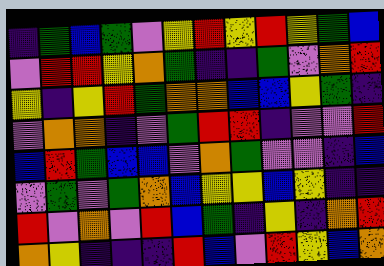[["indigo", "green", "blue", "green", "violet", "yellow", "red", "yellow", "red", "yellow", "green", "blue"], ["violet", "red", "red", "yellow", "orange", "green", "indigo", "indigo", "green", "violet", "orange", "red"], ["yellow", "indigo", "yellow", "red", "green", "orange", "orange", "blue", "blue", "yellow", "green", "indigo"], ["violet", "orange", "orange", "indigo", "violet", "green", "red", "red", "indigo", "violet", "violet", "red"], ["blue", "red", "green", "blue", "blue", "violet", "orange", "green", "violet", "violet", "indigo", "blue"], ["violet", "green", "violet", "green", "orange", "blue", "yellow", "yellow", "blue", "yellow", "indigo", "indigo"], ["red", "violet", "orange", "violet", "red", "blue", "green", "indigo", "yellow", "indigo", "orange", "red"], ["orange", "yellow", "indigo", "indigo", "indigo", "red", "blue", "violet", "red", "yellow", "blue", "orange"]]